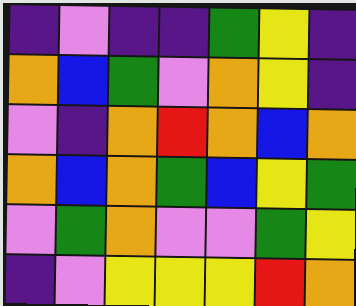[["indigo", "violet", "indigo", "indigo", "green", "yellow", "indigo"], ["orange", "blue", "green", "violet", "orange", "yellow", "indigo"], ["violet", "indigo", "orange", "red", "orange", "blue", "orange"], ["orange", "blue", "orange", "green", "blue", "yellow", "green"], ["violet", "green", "orange", "violet", "violet", "green", "yellow"], ["indigo", "violet", "yellow", "yellow", "yellow", "red", "orange"]]